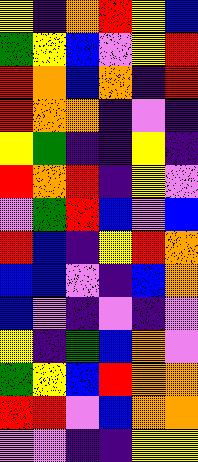[["yellow", "indigo", "orange", "red", "yellow", "blue"], ["green", "yellow", "blue", "violet", "yellow", "red"], ["red", "orange", "blue", "orange", "indigo", "red"], ["red", "orange", "orange", "indigo", "violet", "indigo"], ["yellow", "green", "indigo", "indigo", "yellow", "indigo"], ["red", "orange", "red", "indigo", "yellow", "violet"], ["violet", "green", "red", "blue", "violet", "blue"], ["red", "blue", "indigo", "yellow", "red", "orange"], ["blue", "blue", "violet", "indigo", "blue", "orange"], ["blue", "violet", "indigo", "violet", "indigo", "violet"], ["yellow", "indigo", "green", "blue", "orange", "violet"], ["green", "yellow", "blue", "red", "orange", "orange"], ["red", "red", "violet", "blue", "orange", "orange"], ["violet", "violet", "indigo", "indigo", "yellow", "yellow"]]